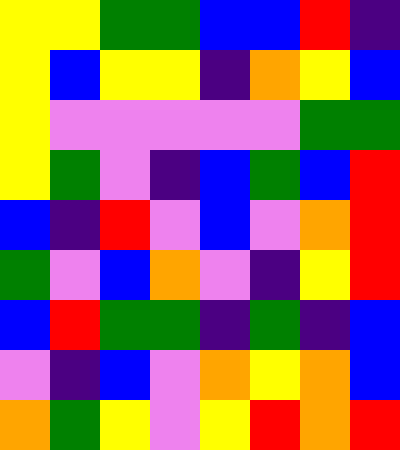[["yellow", "yellow", "green", "green", "blue", "blue", "red", "indigo"], ["yellow", "blue", "yellow", "yellow", "indigo", "orange", "yellow", "blue"], ["yellow", "violet", "violet", "violet", "violet", "violet", "green", "green"], ["yellow", "green", "violet", "indigo", "blue", "green", "blue", "red"], ["blue", "indigo", "red", "violet", "blue", "violet", "orange", "red"], ["green", "violet", "blue", "orange", "violet", "indigo", "yellow", "red"], ["blue", "red", "green", "green", "indigo", "green", "indigo", "blue"], ["violet", "indigo", "blue", "violet", "orange", "yellow", "orange", "blue"], ["orange", "green", "yellow", "violet", "yellow", "red", "orange", "red"]]